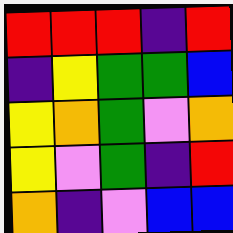[["red", "red", "red", "indigo", "red"], ["indigo", "yellow", "green", "green", "blue"], ["yellow", "orange", "green", "violet", "orange"], ["yellow", "violet", "green", "indigo", "red"], ["orange", "indigo", "violet", "blue", "blue"]]